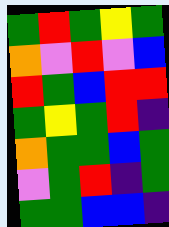[["green", "red", "green", "yellow", "green"], ["orange", "violet", "red", "violet", "blue"], ["red", "green", "blue", "red", "red"], ["green", "yellow", "green", "red", "indigo"], ["orange", "green", "green", "blue", "green"], ["violet", "green", "red", "indigo", "green"], ["green", "green", "blue", "blue", "indigo"]]